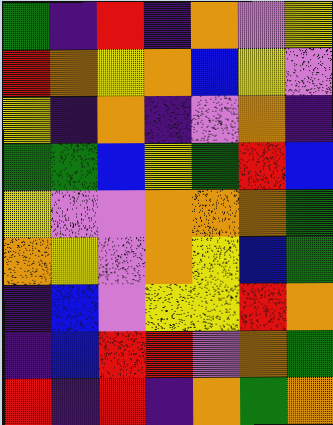[["green", "indigo", "red", "indigo", "orange", "violet", "yellow"], ["red", "orange", "yellow", "orange", "blue", "yellow", "violet"], ["yellow", "indigo", "orange", "indigo", "violet", "orange", "indigo"], ["green", "green", "blue", "yellow", "green", "red", "blue"], ["yellow", "violet", "violet", "orange", "orange", "orange", "green"], ["orange", "yellow", "violet", "orange", "yellow", "blue", "green"], ["indigo", "blue", "violet", "yellow", "yellow", "red", "orange"], ["indigo", "blue", "red", "red", "violet", "orange", "green"], ["red", "indigo", "red", "indigo", "orange", "green", "orange"]]